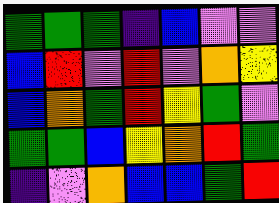[["green", "green", "green", "indigo", "blue", "violet", "violet"], ["blue", "red", "violet", "red", "violet", "orange", "yellow"], ["blue", "orange", "green", "red", "yellow", "green", "violet"], ["green", "green", "blue", "yellow", "orange", "red", "green"], ["indigo", "violet", "orange", "blue", "blue", "green", "red"]]